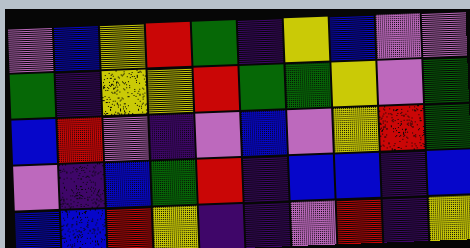[["violet", "blue", "yellow", "red", "green", "indigo", "yellow", "blue", "violet", "violet"], ["green", "indigo", "yellow", "yellow", "red", "green", "green", "yellow", "violet", "green"], ["blue", "red", "violet", "indigo", "violet", "blue", "violet", "yellow", "red", "green"], ["violet", "indigo", "blue", "green", "red", "indigo", "blue", "blue", "indigo", "blue"], ["blue", "blue", "red", "yellow", "indigo", "indigo", "violet", "red", "indigo", "yellow"]]